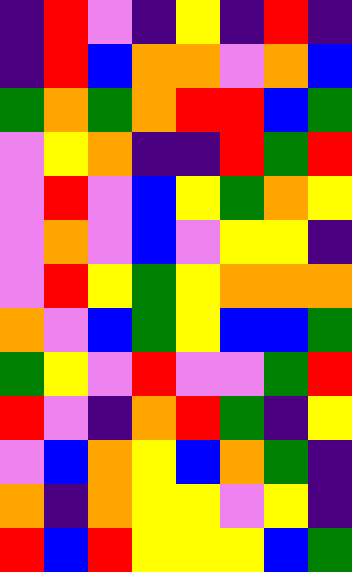[["indigo", "red", "violet", "indigo", "yellow", "indigo", "red", "indigo"], ["indigo", "red", "blue", "orange", "orange", "violet", "orange", "blue"], ["green", "orange", "green", "orange", "red", "red", "blue", "green"], ["violet", "yellow", "orange", "indigo", "indigo", "red", "green", "red"], ["violet", "red", "violet", "blue", "yellow", "green", "orange", "yellow"], ["violet", "orange", "violet", "blue", "violet", "yellow", "yellow", "indigo"], ["violet", "red", "yellow", "green", "yellow", "orange", "orange", "orange"], ["orange", "violet", "blue", "green", "yellow", "blue", "blue", "green"], ["green", "yellow", "violet", "red", "violet", "violet", "green", "red"], ["red", "violet", "indigo", "orange", "red", "green", "indigo", "yellow"], ["violet", "blue", "orange", "yellow", "blue", "orange", "green", "indigo"], ["orange", "indigo", "orange", "yellow", "yellow", "violet", "yellow", "indigo"], ["red", "blue", "red", "yellow", "yellow", "yellow", "blue", "green"]]